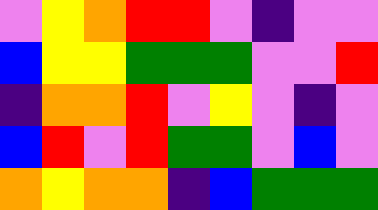[["violet", "yellow", "orange", "red", "red", "violet", "indigo", "violet", "violet"], ["blue", "yellow", "yellow", "green", "green", "green", "violet", "violet", "red"], ["indigo", "orange", "orange", "red", "violet", "yellow", "violet", "indigo", "violet"], ["blue", "red", "violet", "red", "green", "green", "violet", "blue", "violet"], ["orange", "yellow", "orange", "orange", "indigo", "blue", "green", "green", "green"]]